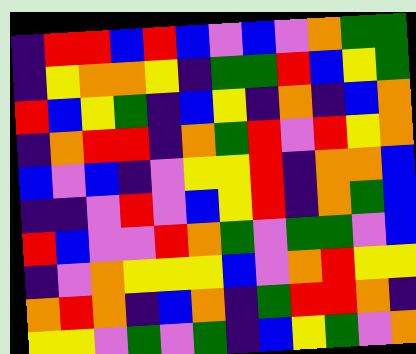[["indigo", "red", "red", "blue", "red", "blue", "violet", "blue", "violet", "orange", "green", "green"], ["indigo", "yellow", "orange", "orange", "yellow", "indigo", "green", "green", "red", "blue", "yellow", "green"], ["red", "blue", "yellow", "green", "indigo", "blue", "yellow", "indigo", "orange", "indigo", "blue", "orange"], ["indigo", "orange", "red", "red", "indigo", "orange", "green", "red", "violet", "red", "yellow", "orange"], ["blue", "violet", "blue", "indigo", "violet", "yellow", "yellow", "red", "indigo", "orange", "orange", "blue"], ["indigo", "indigo", "violet", "red", "violet", "blue", "yellow", "red", "indigo", "orange", "green", "blue"], ["red", "blue", "violet", "violet", "red", "orange", "green", "violet", "green", "green", "violet", "blue"], ["indigo", "violet", "orange", "yellow", "yellow", "yellow", "blue", "violet", "orange", "red", "yellow", "yellow"], ["orange", "red", "orange", "indigo", "blue", "orange", "indigo", "green", "red", "red", "orange", "indigo"], ["yellow", "yellow", "violet", "green", "violet", "green", "indigo", "blue", "yellow", "green", "violet", "orange"]]